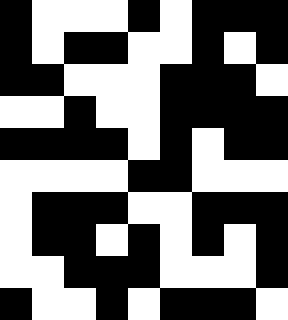[["black", "white", "white", "white", "black", "white", "black", "black", "black"], ["black", "white", "black", "black", "white", "white", "black", "white", "black"], ["black", "black", "white", "white", "white", "black", "black", "black", "white"], ["white", "white", "black", "white", "white", "black", "black", "black", "black"], ["black", "black", "black", "black", "white", "black", "white", "black", "black"], ["white", "white", "white", "white", "black", "black", "white", "white", "white"], ["white", "black", "black", "black", "white", "white", "black", "black", "black"], ["white", "black", "black", "white", "black", "white", "black", "white", "black"], ["white", "white", "black", "black", "black", "white", "white", "white", "black"], ["black", "white", "white", "black", "white", "black", "black", "black", "white"]]